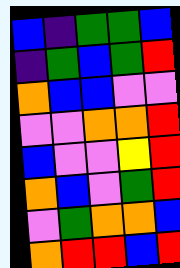[["blue", "indigo", "green", "green", "blue"], ["indigo", "green", "blue", "green", "red"], ["orange", "blue", "blue", "violet", "violet"], ["violet", "violet", "orange", "orange", "red"], ["blue", "violet", "violet", "yellow", "red"], ["orange", "blue", "violet", "green", "red"], ["violet", "green", "orange", "orange", "blue"], ["orange", "red", "red", "blue", "red"]]